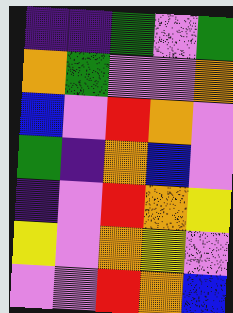[["indigo", "indigo", "green", "violet", "green"], ["orange", "green", "violet", "violet", "orange"], ["blue", "violet", "red", "orange", "violet"], ["green", "indigo", "orange", "blue", "violet"], ["indigo", "violet", "red", "orange", "yellow"], ["yellow", "violet", "orange", "yellow", "violet"], ["violet", "violet", "red", "orange", "blue"]]